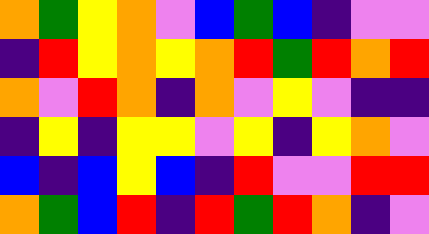[["orange", "green", "yellow", "orange", "violet", "blue", "green", "blue", "indigo", "violet", "violet"], ["indigo", "red", "yellow", "orange", "yellow", "orange", "red", "green", "red", "orange", "red"], ["orange", "violet", "red", "orange", "indigo", "orange", "violet", "yellow", "violet", "indigo", "indigo"], ["indigo", "yellow", "indigo", "yellow", "yellow", "violet", "yellow", "indigo", "yellow", "orange", "violet"], ["blue", "indigo", "blue", "yellow", "blue", "indigo", "red", "violet", "violet", "red", "red"], ["orange", "green", "blue", "red", "indigo", "red", "green", "red", "orange", "indigo", "violet"]]